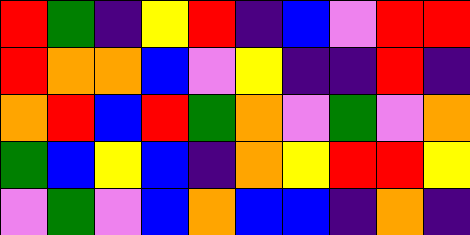[["red", "green", "indigo", "yellow", "red", "indigo", "blue", "violet", "red", "red"], ["red", "orange", "orange", "blue", "violet", "yellow", "indigo", "indigo", "red", "indigo"], ["orange", "red", "blue", "red", "green", "orange", "violet", "green", "violet", "orange"], ["green", "blue", "yellow", "blue", "indigo", "orange", "yellow", "red", "red", "yellow"], ["violet", "green", "violet", "blue", "orange", "blue", "blue", "indigo", "orange", "indigo"]]